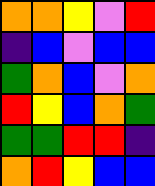[["orange", "orange", "yellow", "violet", "red"], ["indigo", "blue", "violet", "blue", "blue"], ["green", "orange", "blue", "violet", "orange"], ["red", "yellow", "blue", "orange", "green"], ["green", "green", "red", "red", "indigo"], ["orange", "red", "yellow", "blue", "blue"]]